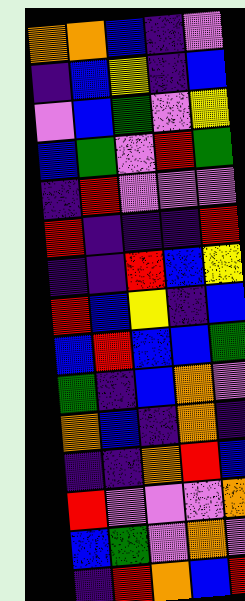[["orange", "orange", "blue", "indigo", "violet"], ["indigo", "blue", "yellow", "indigo", "blue"], ["violet", "blue", "green", "violet", "yellow"], ["blue", "green", "violet", "red", "green"], ["indigo", "red", "violet", "violet", "violet"], ["red", "indigo", "indigo", "indigo", "red"], ["indigo", "indigo", "red", "blue", "yellow"], ["red", "blue", "yellow", "indigo", "blue"], ["blue", "red", "blue", "blue", "green"], ["green", "indigo", "blue", "orange", "violet"], ["orange", "blue", "indigo", "orange", "indigo"], ["indigo", "indigo", "orange", "red", "blue"], ["red", "violet", "violet", "violet", "orange"], ["blue", "green", "violet", "orange", "violet"], ["indigo", "red", "orange", "blue", "red"]]